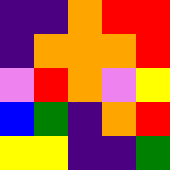[["indigo", "indigo", "orange", "red", "red"], ["indigo", "orange", "orange", "orange", "red"], ["violet", "red", "orange", "violet", "yellow"], ["blue", "green", "indigo", "orange", "red"], ["yellow", "yellow", "indigo", "indigo", "green"]]